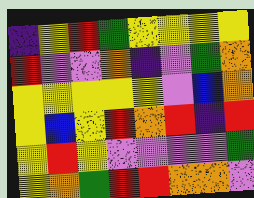[["indigo", "yellow", "red", "green", "yellow", "yellow", "yellow", "yellow"], ["red", "violet", "violet", "orange", "indigo", "violet", "green", "orange"], ["yellow", "yellow", "yellow", "yellow", "yellow", "violet", "blue", "orange"], ["yellow", "blue", "yellow", "red", "orange", "red", "indigo", "red"], ["yellow", "red", "yellow", "violet", "violet", "violet", "violet", "green"], ["yellow", "orange", "green", "red", "red", "orange", "orange", "violet"]]